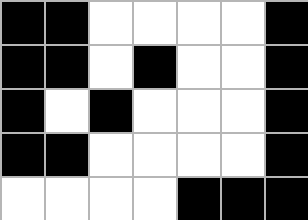[["black", "black", "white", "white", "white", "white", "black"], ["black", "black", "white", "black", "white", "white", "black"], ["black", "white", "black", "white", "white", "white", "black"], ["black", "black", "white", "white", "white", "white", "black"], ["white", "white", "white", "white", "black", "black", "black"]]